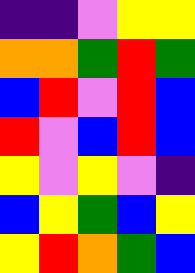[["indigo", "indigo", "violet", "yellow", "yellow"], ["orange", "orange", "green", "red", "green"], ["blue", "red", "violet", "red", "blue"], ["red", "violet", "blue", "red", "blue"], ["yellow", "violet", "yellow", "violet", "indigo"], ["blue", "yellow", "green", "blue", "yellow"], ["yellow", "red", "orange", "green", "blue"]]